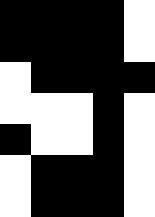[["black", "black", "black", "black", "white"], ["black", "black", "black", "black", "white"], ["white", "black", "black", "black", "black"], ["white", "white", "white", "black", "white"], ["black", "white", "white", "black", "white"], ["white", "black", "black", "black", "white"], ["white", "black", "black", "black", "white"]]